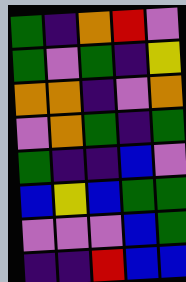[["green", "indigo", "orange", "red", "violet"], ["green", "violet", "green", "indigo", "yellow"], ["orange", "orange", "indigo", "violet", "orange"], ["violet", "orange", "green", "indigo", "green"], ["green", "indigo", "indigo", "blue", "violet"], ["blue", "yellow", "blue", "green", "green"], ["violet", "violet", "violet", "blue", "green"], ["indigo", "indigo", "red", "blue", "blue"]]